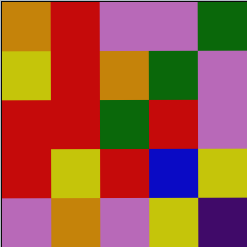[["orange", "red", "violet", "violet", "green"], ["yellow", "red", "orange", "green", "violet"], ["red", "red", "green", "red", "violet"], ["red", "yellow", "red", "blue", "yellow"], ["violet", "orange", "violet", "yellow", "indigo"]]